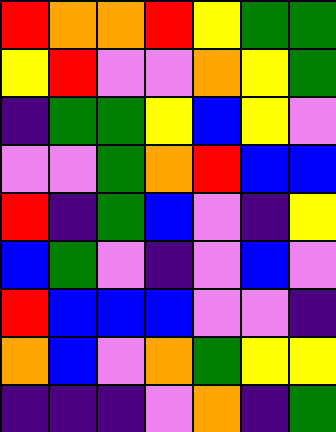[["red", "orange", "orange", "red", "yellow", "green", "green"], ["yellow", "red", "violet", "violet", "orange", "yellow", "green"], ["indigo", "green", "green", "yellow", "blue", "yellow", "violet"], ["violet", "violet", "green", "orange", "red", "blue", "blue"], ["red", "indigo", "green", "blue", "violet", "indigo", "yellow"], ["blue", "green", "violet", "indigo", "violet", "blue", "violet"], ["red", "blue", "blue", "blue", "violet", "violet", "indigo"], ["orange", "blue", "violet", "orange", "green", "yellow", "yellow"], ["indigo", "indigo", "indigo", "violet", "orange", "indigo", "green"]]